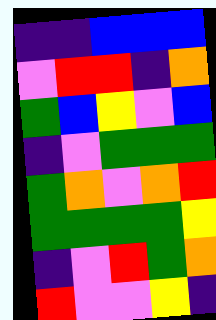[["indigo", "indigo", "blue", "blue", "blue"], ["violet", "red", "red", "indigo", "orange"], ["green", "blue", "yellow", "violet", "blue"], ["indigo", "violet", "green", "green", "green"], ["green", "orange", "violet", "orange", "red"], ["green", "green", "green", "green", "yellow"], ["indigo", "violet", "red", "green", "orange"], ["red", "violet", "violet", "yellow", "indigo"]]